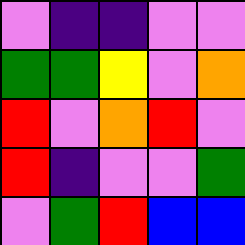[["violet", "indigo", "indigo", "violet", "violet"], ["green", "green", "yellow", "violet", "orange"], ["red", "violet", "orange", "red", "violet"], ["red", "indigo", "violet", "violet", "green"], ["violet", "green", "red", "blue", "blue"]]